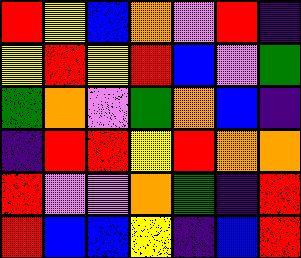[["red", "yellow", "blue", "orange", "violet", "red", "indigo"], ["yellow", "red", "yellow", "red", "blue", "violet", "green"], ["green", "orange", "violet", "green", "orange", "blue", "indigo"], ["indigo", "red", "red", "yellow", "red", "orange", "orange"], ["red", "violet", "violet", "orange", "green", "indigo", "red"], ["red", "blue", "blue", "yellow", "indigo", "blue", "red"]]